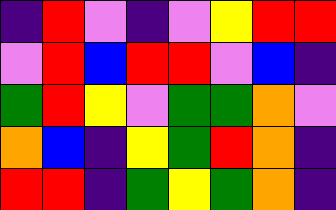[["indigo", "red", "violet", "indigo", "violet", "yellow", "red", "red"], ["violet", "red", "blue", "red", "red", "violet", "blue", "indigo"], ["green", "red", "yellow", "violet", "green", "green", "orange", "violet"], ["orange", "blue", "indigo", "yellow", "green", "red", "orange", "indigo"], ["red", "red", "indigo", "green", "yellow", "green", "orange", "indigo"]]